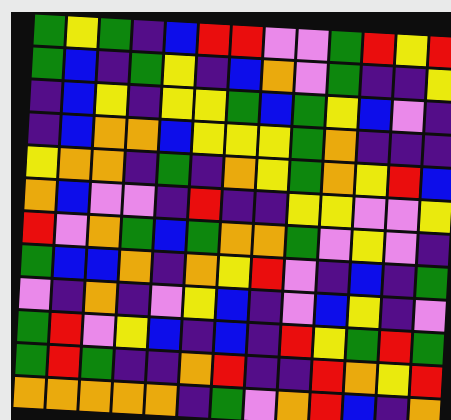[["green", "yellow", "green", "indigo", "blue", "red", "red", "violet", "violet", "green", "red", "yellow", "red"], ["green", "blue", "indigo", "green", "yellow", "indigo", "blue", "orange", "violet", "green", "indigo", "indigo", "yellow"], ["indigo", "blue", "yellow", "indigo", "yellow", "yellow", "green", "blue", "green", "yellow", "blue", "violet", "indigo"], ["indigo", "blue", "orange", "orange", "blue", "yellow", "yellow", "yellow", "green", "orange", "indigo", "indigo", "indigo"], ["yellow", "orange", "orange", "indigo", "green", "indigo", "orange", "yellow", "green", "orange", "yellow", "red", "blue"], ["orange", "blue", "violet", "violet", "indigo", "red", "indigo", "indigo", "yellow", "yellow", "violet", "violet", "yellow"], ["red", "violet", "orange", "green", "blue", "green", "orange", "orange", "green", "violet", "yellow", "violet", "indigo"], ["green", "blue", "blue", "orange", "indigo", "orange", "yellow", "red", "violet", "indigo", "blue", "indigo", "green"], ["violet", "indigo", "orange", "indigo", "violet", "yellow", "blue", "indigo", "violet", "blue", "yellow", "indigo", "violet"], ["green", "red", "violet", "yellow", "blue", "indigo", "blue", "indigo", "red", "yellow", "green", "red", "green"], ["green", "red", "green", "indigo", "indigo", "orange", "red", "indigo", "indigo", "red", "orange", "yellow", "red"], ["orange", "orange", "orange", "orange", "orange", "indigo", "green", "violet", "orange", "red", "blue", "indigo", "orange"]]